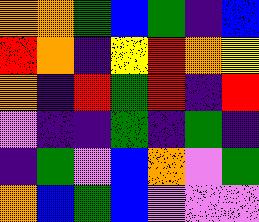[["orange", "orange", "green", "blue", "green", "indigo", "blue"], ["red", "orange", "indigo", "yellow", "red", "orange", "yellow"], ["orange", "indigo", "red", "green", "red", "indigo", "red"], ["violet", "indigo", "indigo", "green", "indigo", "green", "indigo"], ["indigo", "green", "violet", "blue", "orange", "violet", "green"], ["orange", "blue", "green", "blue", "violet", "violet", "violet"]]